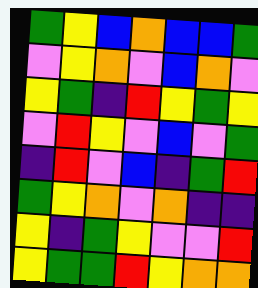[["green", "yellow", "blue", "orange", "blue", "blue", "green"], ["violet", "yellow", "orange", "violet", "blue", "orange", "violet"], ["yellow", "green", "indigo", "red", "yellow", "green", "yellow"], ["violet", "red", "yellow", "violet", "blue", "violet", "green"], ["indigo", "red", "violet", "blue", "indigo", "green", "red"], ["green", "yellow", "orange", "violet", "orange", "indigo", "indigo"], ["yellow", "indigo", "green", "yellow", "violet", "violet", "red"], ["yellow", "green", "green", "red", "yellow", "orange", "orange"]]